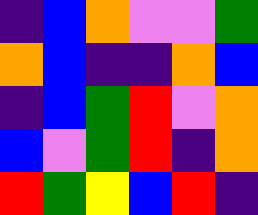[["indigo", "blue", "orange", "violet", "violet", "green"], ["orange", "blue", "indigo", "indigo", "orange", "blue"], ["indigo", "blue", "green", "red", "violet", "orange"], ["blue", "violet", "green", "red", "indigo", "orange"], ["red", "green", "yellow", "blue", "red", "indigo"]]